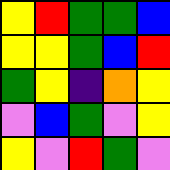[["yellow", "red", "green", "green", "blue"], ["yellow", "yellow", "green", "blue", "red"], ["green", "yellow", "indigo", "orange", "yellow"], ["violet", "blue", "green", "violet", "yellow"], ["yellow", "violet", "red", "green", "violet"]]